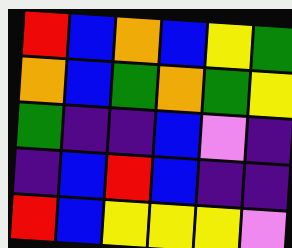[["red", "blue", "orange", "blue", "yellow", "green"], ["orange", "blue", "green", "orange", "green", "yellow"], ["green", "indigo", "indigo", "blue", "violet", "indigo"], ["indigo", "blue", "red", "blue", "indigo", "indigo"], ["red", "blue", "yellow", "yellow", "yellow", "violet"]]